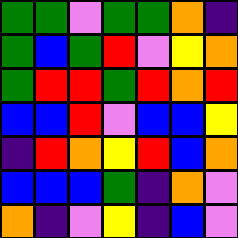[["green", "green", "violet", "green", "green", "orange", "indigo"], ["green", "blue", "green", "red", "violet", "yellow", "orange"], ["green", "red", "red", "green", "red", "orange", "red"], ["blue", "blue", "red", "violet", "blue", "blue", "yellow"], ["indigo", "red", "orange", "yellow", "red", "blue", "orange"], ["blue", "blue", "blue", "green", "indigo", "orange", "violet"], ["orange", "indigo", "violet", "yellow", "indigo", "blue", "violet"]]